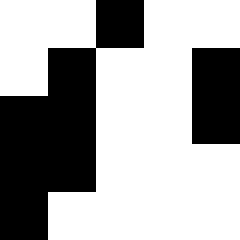[["white", "white", "black", "white", "white"], ["white", "black", "white", "white", "black"], ["black", "black", "white", "white", "black"], ["black", "black", "white", "white", "white"], ["black", "white", "white", "white", "white"]]